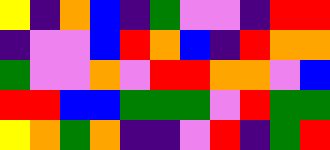[["yellow", "indigo", "orange", "blue", "indigo", "green", "violet", "violet", "indigo", "red", "red"], ["indigo", "violet", "violet", "blue", "red", "orange", "blue", "indigo", "red", "orange", "orange"], ["green", "violet", "violet", "orange", "violet", "red", "red", "orange", "orange", "violet", "blue"], ["red", "red", "blue", "blue", "green", "green", "green", "violet", "red", "green", "green"], ["yellow", "orange", "green", "orange", "indigo", "indigo", "violet", "red", "indigo", "green", "red"]]